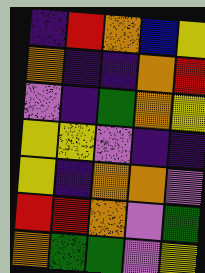[["indigo", "red", "orange", "blue", "yellow"], ["orange", "indigo", "indigo", "orange", "red"], ["violet", "indigo", "green", "orange", "yellow"], ["yellow", "yellow", "violet", "indigo", "indigo"], ["yellow", "indigo", "orange", "orange", "violet"], ["red", "red", "orange", "violet", "green"], ["orange", "green", "green", "violet", "yellow"]]